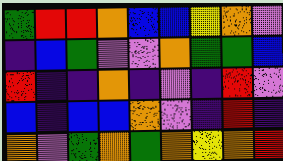[["green", "red", "red", "orange", "blue", "blue", "yellow", "orange", "violet"], ["indigo", "blue", "green", "violet", "violet", "orange", "green", "green", "blue"], ["red", "indigo", "indigo", "orange", "indigo", "violet", "indigo", "red", "violet"], ["blue", "indigo", "blue", "blue", "orange", "violet", "indigo", "red", "indigo"], ["orange", "violet", "green", "orange", "green", "orange", "yellow", "orange", "red"]]